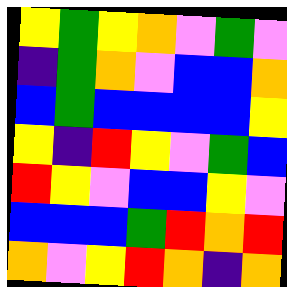[["yellow", "green", "yellow", "orange", "violet", "green", "violet"], ["indigo", "green", "orange", "violet", "blue", "blue", "orange"], ["blue", "green", "blue", "blue", "blue", "blue", "yellow"], ["yellow", "indigo", "red", "yellow", "violet", "green", "blue"], ["red", "yellow", "violet", "blue", "blue", "yellow", "violet"], ["blue", "blue", "blue", "green", "red", "orange", "red"], ["orange", "violet", "yellow", "red", "orange", "indigo", "orange"]]